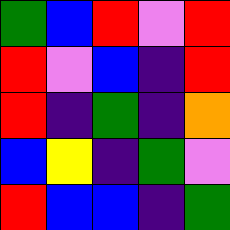[["green", "blue", "red", "violet", "red"], ["red", "violet", "blue", "indigo", "red"], ["red", "indigo", "green", "indigo", "orange"], ["blue", "yellow", "indigo", "green", "violet"], ["red", "blue", "blue", "indigo", "green"]]